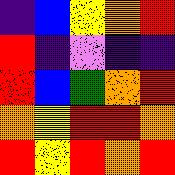[["indigo", "blue", "yellow", "orange", "red"], ["red", "indigo", "violet", "indigo", "indigo"], ["red", "blue", "green", "orange", "red"], ["orange", "yellow", "red", "red", "orange"], ["red", "yellow", "red", "orange", "red"]]